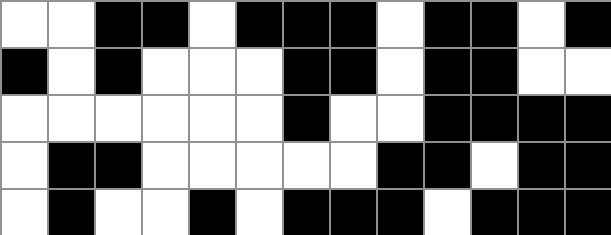[["white", "white", "black", "black", "white", "black", "black", "black", "white", "black", "black", "white", "black"], ["black", "white", "black", "white", "white", "white", "black", "black", "white", "black", "black", "white", "white"], ["white", "white", "white", "white", "white", "white", "black", "white", "white", "black", "black", "black", "black"], ["white", "black", "black", "white", "white", "white", "white", "white", "black", "black", "white", "black", "black"], ["white", "black", "white", "white", "black", "white", "black", "black", "black", "white", "black", "black", "black"]]